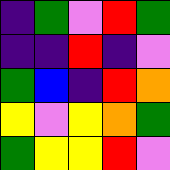[["indigo", "green", "violet", "red", "green"], ["indigo", "indigo", "red", "indigo", "violet"], ["green", "blue", "indigo", "red", "orange"], ["yellow", "violet", "yellow", "orange", "green"], ["green", "yellow", "yellow", "red", "violet"]]